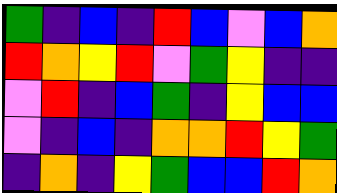[["green", "indigo", "blue", "indigo", "red", "blue", "violet", "blue", "orange"], ["red", "orange", "yellow", "red", "violet", "green", "yellow", "indigo", "indigo"], ["violet", "red", "indigo", "blue", "green", "indigo", "yellow", "blue", "blue"], ["violet", "indigo", "blue", "indigo", "orange", "orange", "red", "yellow", "green"], ["indigo", "orange", "indigo", "yellow", "green", "blue", "blue", "red", "orange"]]